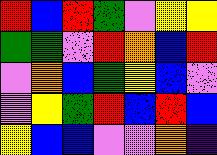[["red", "blue", "red", "green", "violet", "yellow", "yellow"], ["green", "green", "violet", "red", "orange", "blue", "red"], ["violet", "orange", "blue", "green", "yellow", "blue", "violet"], ["violet", "yellow", "green", "red", "blue", "red", "blue"], ["yellow", "blue", "blue", "violet", "violet", "orange", "indigo"]]